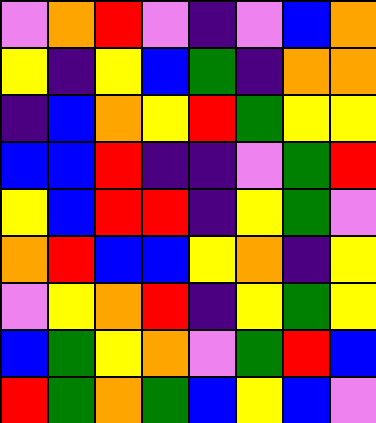[["violet", "orange", "red", "violet", "indigo", "violet", "blue", "orange"], ["yellow", "indigo", "yellow", "blue", "green", "indigo", "orange", "orange"], ["indigo", "blue", "orange", "yellow", "red", "green", "yellow", "yellow"], ["blue", "blue", "red", "indigo", "indigo", "violet", "green", "red"], ["yellow", "blue", "red", "red", "indigo", "yellow", "green", "violet"], ["orange", "red", "blue", "blue", "yellow", "orange", "indigo", "yellow"], ["violet", "yellow", "orange", "red", "indigo", "yellow", "green", "yellow"], ["blue", "green", "yellow", "orange", "violet", "green", "red", "blue"], ["red", "green", "orange", "green", "blue", "yellow", "blue", "violet"]]